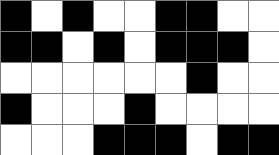[["black", "white", "black", "white", "white", "black", "black", "white", "white"], ["black", "black", "white", "black", "white", "black", "black", "black", "white"], ["white", "white", "white", "white", "white", "white", "black", "white", "white"], ["black", "white", "white", "white", "black", "white", "white", "white", "white"], ["white", "white", "white", "black", "black", "black", "white", "black", "black"]]